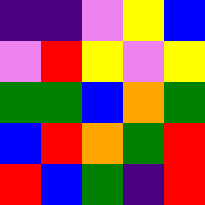[["indigo", "indigo", "violet", "yellow", "blue"], ["violet", "red", "yellow", "violet", "yellow"], ["green", "green", "blue", "orange", "green"], ["blue", "red", "orange", "green", "red"], ["red", "blue", "green", "indigo", "red"]]